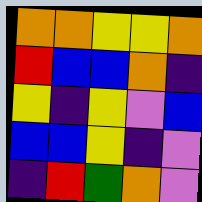[["orange", "orange", "yellow", "yellow", "orange"], ["red", "blue", "blue", "orange", "indigo"], ["yellow", "indigo", "yellow", "violet", "blue"], ["blue", "blue", "yellow", "indigo", "violet"], ["indigo", "red", "green", "orange", "violet"]]